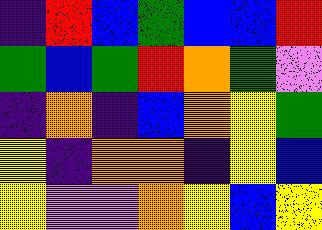[["indigo", "red", "blue", "green", "blue", "blue", "red"], ["green", "blue", "green", "red", "orange", "green", "violet"], ["indigo", "orange", "indigo", "blue", "orange", "yellow", "green"], ["yellow", "indigo", "orange", "orange", "indigo", "yellow", "blue"], ["yellow", "violet", "violet", "orange", "yellow", "blue", "yellow"]]